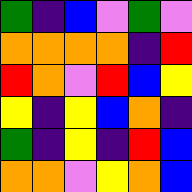[["green", "indigo", "blue", "violet", "green", "violet"], ["orange", "orange", "orange", "orange", "indigo", "red"], ["red", "orange", "violet", "red", "blue", "yellow"], ["yellow", "indigo", "yellow", "blue", "orange", "indigo"], ["green", "indigo", "yellow", "indigo", "red", "blue"], ["orange", "orange", "violet", "yellow", "orange", "blue"]]